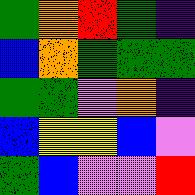[["green", "orange", "red", "green", "indigo"], ["blue", "orange", "green", "green", "green"], ["green", "green", "violet", "orange", "indigo"], ["blue", "yellow", "yellow", "blue", "violet"], ["green", "blue", "violet", "violet", "red"]]